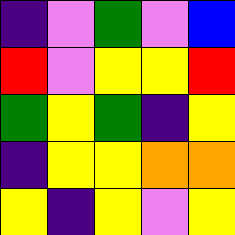[["indigo", "violet", "green", "violet", "blue"], ["red", "violet", "yellow", "yellow", "red"], ["green", "yellow", "green", "indigo", "yellow"], ["indigo", "yellow", "yellow", "orange", "orange"], ["yellow", "indigo", "yellow", "violet", "yellow"]]